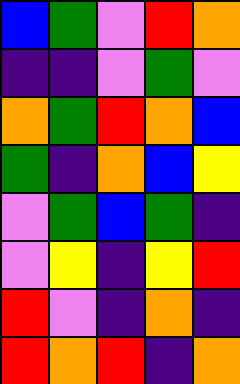[["blue", "green", "violet", "red", "orange"], ["indigo", "indigo", "violet", "green", "violet"], ["orange", "green", "red", "orange", "blue"], ["green", "indigo", "orange", "blue", "yellow"], ["violet", "green", "blue", "green", "indigo"], ["violet", "yellow", "indigo", "yellow", "red"], ["red", "violet", "indigo", "orange", "indigo"], ["red", "orange", "red", "indigo", "orange"]]